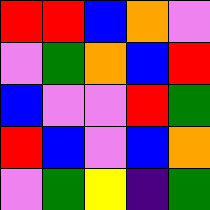[["red", "red", "blue", "orange", "violet"], ["violet", "green", "orange", "blue", "red"], ["blue", "violet", "violet", "red", "green"], ["red", "blue", "violet", "blue", "orange"], ["violet", "green", "yellow", "indigo", "green"]]